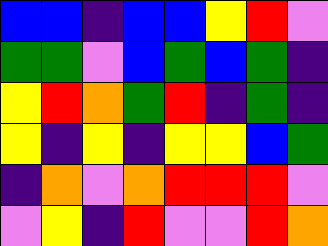[["blue", "blue", "indigo", "blue", "blue", "yellow", "red", "violet"], ["green", "green", "violet", "blue", "green", "blue", "green", "indigo"], ["yellow", "red", "orange", "green", "red", "indigo", "green", "indigo"], ["yellow", "indigo", "yellow", "indigo", "yellow", "yellow", "blue", "green"], ["indigo", "orange", "violet", "orange", "red", "red", "red", "violet"], ["violet", "yellow", "indigo", "red", "violet", "violet", "red", "orange"]]